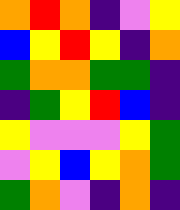[["orange", "red", "orange", "indigo", "violet", "yellow"], ["blue", "yellow", "red", "yellow", "indigo", "orange"], ["green", "orange", "orange", "green", "green", "indigo"], ["indigo", "green", "yellow", "red", "blue", "indigo"], ["yellow", "violet", "violet", "violet", "yellow", "green"], ["violet", "yellow", "blue", "yellow", "orange", "green"], ["green", "orange", "violet", "indigo", "orange", "indigo"]]